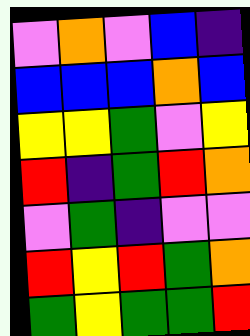[["violet", "orange", "violet", "blue", "indigo"], ["blue", "blue", "blue", "orange", "blue"], ["yellow", "yellow", "green", "violet", "yellow"], ["red", "indigo", "green", "red", "orange"], ["violet", "green", "indigo", "violet", "violet"], ["red", "yellow", "red", "green", "orange"], ["green", "yellow", "green", "green", "red"]]